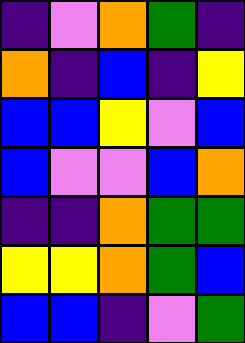[["indigo", "violet", "orange", "green", "indigo"], ["orange", "indigo", "blue", "indigo", "yellow"], ["blue", "blue", "yellow", "violet", "blue"], ["blue", "violet", "violet", "blue", "orange"], ["indigo", "indigo", "orange", "green", "green"], ["yellow", "yellow", "orange", "green", "blue"], ["blue", "blue", "indigo", "violet", "green"]]